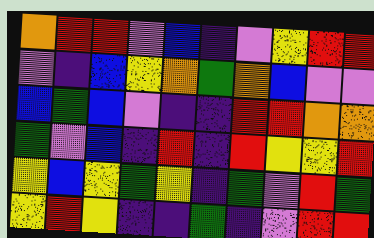[["orange", "red", "red", "violet", "blue", "indigo", "violet", "yellow", "red", "red"], ["violet", "indigo", "blue", "yellow", "orange", "green", "orange", "blue", "violet", "violet"], ["blue", "green", "blue", "violet", "indigo", "indigo", "red", "red", "orange", "orange"], ["green", "violet", "blue", "indigo", "red", "indigo", "red", "yellow", "yellow", "red"], ["yellow", "blue", "yellow", "green", "yellow", "indigo", "green", "violet", "red", "green"], ["yellow", "red", "yellow", "indigo", "indigo", "green", "indigo", "violet", "red", "red"]]